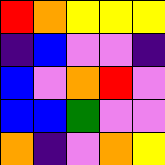[["red", "orange", "yellow", "yellow", "yellow"], ["indigo", "blue", "violet", "violet", "indigo"], ["blue", "violet", "orange", "red", "violet"], ["blue", "blue", "green", "violet", "violet"], ["orange", "indigo", "violet", "orange", "yellow"]]